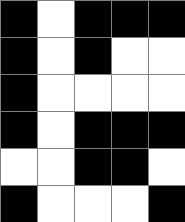[["black", "white", "black", "black", "black"], ["black", "white", "black", "white", "white"], ["black", "white", "white", "white", "white"], ["black", "white", "black", "black", "black"], ["white", "white", "black", "black", "white"], ["black", "white", "white", "white", "black"]]